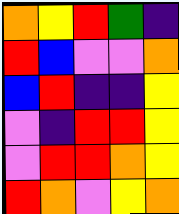[["orange", "yellow", "red", "green", "indigo"], ["red", "blue", "violet", "violet", "orange"], ["blue", "red", "indigo", "indigo", "yellow"], ["violet", "indigo", "red", "red", "yellow"], ["violet", "red", "red", "orange", "yellow"], ["red", "orange", "violet", "yellow", "orange"]]